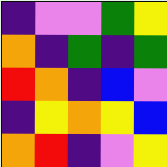[["indigo", "violet", "violet", "green", "yellow"], ["orange", "indigo", "green", "indigo", "green"], ["red", "orange", "indigo", "blue", "violet"], ["indigo", "yellow", "orange", "yellow", "blue"], ["orange", "red", "indigo", "violet", "yellow"]]